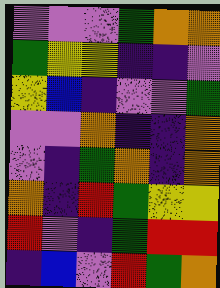[["violet", "violet", "violet", "green", "orange", "orange"], ["green", "yellow", "yellow", "indigo", "indigo", "violet"], ["yellow", "blue", "indigo", "violet", "violet", "green"], ["violet", "violet", "orange", "indigo", "indigo", "orange"], ["violet", "indigo", "green", "orange", "indigo", "orange"], ["orange", "indigo", "red", "green", "yellow", "yellow"], ["red", "violet", "indigo", "green", "red", "red"], ["indigo", "blue", "violet", "red", "green", "orange"]]